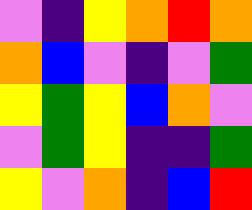[["violet", "indigo", "yellow", "orange", "red", "orange"], ["orange", "blue", "violet", "indigo", "violet", "green"], ["yellow", "green", "yellow", "blue", "orange", "violet"], ["violet", "green", "yellow", "indigo", "indigo", "green"], ["yellow", "violet", "orange", "indigo", "blue", "red"]]